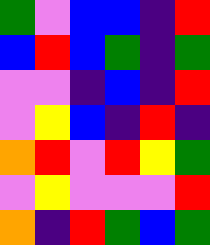[["green", "violet", "blue", "blue", "indigo", "red"], ["blue", "red", "blue", "green", "indigo", "green"], ["violet", "violet", "indigo", "blue", "indigo", "red"], ["violet", "yellow", "blue", "indigo", "red", "indigo"], ["orange", "red", "violet", "red", "yellow", "green"], ["violet", "yellow", "violet", "violet", "violet", "red"], ["orange", "indigo", "red", "green", "blue", "green"]]